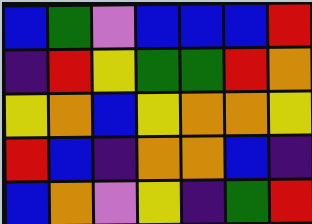[["blue", "green", "violet", "blue", "blue", "blue", "red"], ["indigo", "red", "yellow", "green", "green", "red", "orange"], ["yellow", "orange", "blue", "yellow", "orange", "orange", "yellow"], ["red", "blue", "indigo", "orange", "orange", "blue", "indigo"], ["blue", "orange", "violet", "yellow", "indigo", "green", "red"]]